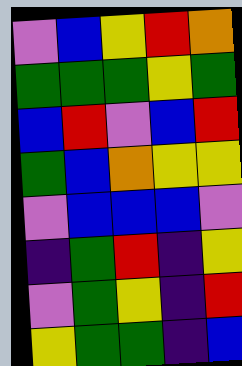[["violet", "blue", "yellow", "red", "orange"], ["green", "green", "green", "yellow", "green"], ["blue", "red", "violet", "blue", "red"], ["green", "blue", "orange", "yellow", "yellow"], ["violet", "blue", "blue", "blue", "violet"], ["indigo", "green", "red", "indigo", "yellow"], ["violet", "green", "yellow", "indigo", "red"], ["yellow", "green", "green", "indigo", "blue"]]